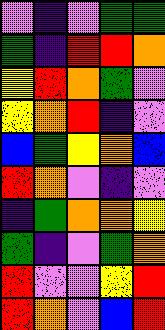[["violet", "indigo", "violet", "green", "green"], ["green", "indigo", "red", "red", "orange"], ["yellow", "red", "orange", "green", "violet"], ["yellow", "orange", "red", "indigo", "violet"], ["blue", "green", "yellow", "orange", "blue"], ["red", "orange", "violet", "indigo", "violet"], ["indigo", "green", "orange", "orange", "yellow"], ["green", "indigo", "violet", "green", "orange"], ["red", "violet", "violet", "yellow", "red"], ["red", "orange", "violet", "blue", "red"]]